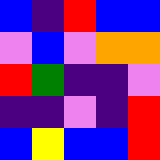[["blue", "indigo", "red", "blue", "blue"], ["violet", "blue", "violet", "orange", "orange"], ["red", "green", "indigo", "indigo", "violet"], ["indigo", "indigo", "violet", "indigo", "red"], ["blue", "yellow", "blue", "blue", "red"]]